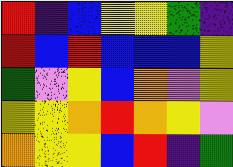[["red", "indigo", "blue", "yellow", "yellow", "green", "indigo"], ["red", "blue", "red", "blue", "blue", "blue", "yellow"], ["green", "violet", "yellow", "blue", "orange", "violet", "yellow"], ["yellow", "yellow", "orange", "red", "orange", "yellow", "violet"], ["orange", "yellow", "yellow", "blue", "red", "indigo", "green"]]